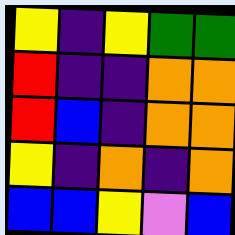[["yellow", "indigo", "yellow", "green", "green"], ["red", "indigo", "indigo", "orange", "orange"], ["red", "blue", "indigo", "orange", "orange"], ["yellow", "indigo", "orange", "indigo", "orange"], ["blue", "blue", "yellow", "violet", "blue"]]